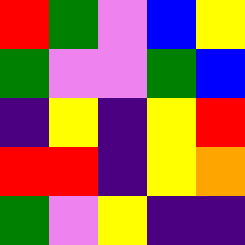[["red", "green", "violet", "blue", "yellow"], ["green", "violet", "violet", "green", "blue"], ["indigo", "yellow", "indigo", "yellow", "red"], ["red", "red", "indigo", "yellow", "orange"], ["green", "violet", "yellow", "indigo", "indigo"]]